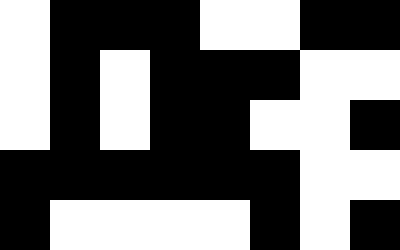[["white", "black", "black", "black", "white", "white", "black", "black"], ["white", "black", "white", "black", "black", "black", "white", "white"], ["white", "black", "white", "black", "black", "white", "white", "black"], ["black", "black", "black", "black", "black", "black", "white", "white"], ["black", "white", "white", "white", "white", "black", "white", "black"]]